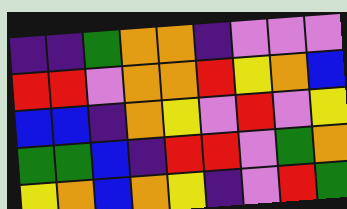[["indigo", "indigo", "green", "orange", "orange", "indigo", "violet", "violet", "violet"], ["red", "red", "violet", "orange", "orange", "red", "yellow", "orange", "blue"], ["blue", "blue", "indigo", "orange", "yellow", "violet", "red", "violet", "yellow"], ["green", "green", "blue", "indigo", "red", "red", "violet", "green", "orange"], ["yellow", "orange", "blue", "orange", "yellow", "indigo", "violet", "red", "green"]]